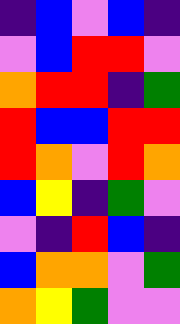[["indigo", "blue", "violet", "blue", "indigo"], ["violet", "blue", "red", "red", "violet"], ["orange", "red", "red", "indigo", "green"], ["red", "blue", "blue", "red", "red"], ["red", "orange", "violet", "red", "orange"], ["blue", "yellow", "indigo", "green", "violet"], ["violet", "indigo", "red", "blue", "indigo"], ["blue", "orange", "orange", "violet", "green"], ["orange", "yellow", "green", "violet", "violet"]]